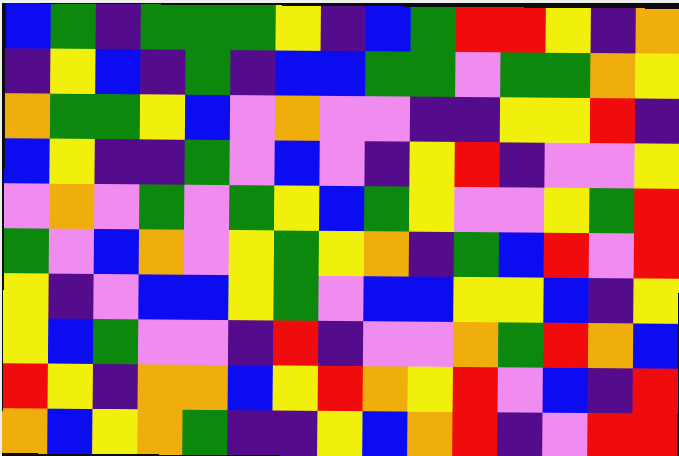[["blue", "green", "indigo", "green", "green", "green", "yellow", "indigo", "blue", "green", "red", "red", "yellow", "indigo", "orange"], ["indigo", "yellow", "blue", "indigo", "green", "indigo", "blue", "blue", "green", "green", "violet", "green", "green", "orange", "yellow"], ["orange", "green", "green", "yellow", "blue", "violet", "orange", "violet", "violet", "indigo", "indigo", "yellow", "yellow", "red", "indigo"], ["blue", "yellow", "indigo", "indigo", "green", "violet", "blue", "violet", "indigo", "yellow", "red", "indigo", "violet", "violet", "yellow"], ["violet", "orange", "violet", "green", "violet", "green", "yellow", "blue", "green", "yellow", "violet", "violet", "yellow", "green", "red"], ["green", "violet", "blue", "orange", "violet", "yellow", "green", "yellow", "orange", "indigo", "green", "blue", "red", "violet", "red"], ["yellow", "indigo", "violet", "blue", "blue", "yellow", "green", "violet", "blue", "blue", "yellow", "yellow", "blue", "indigo", "yellow"], ["yellow", "blue", "green", "violet", "violet", "indigo", "red", "indigo", "violet", "violet", "orange", "green", "red", "orange", "blue"], ["red", "yellow", "indigo", "orange", "orange", "blue", "yellow", "red", "orange", "yellow", "red", "violet", "blue", "indigo", "red"], ["orange", "blue", "yellow", "orange", "green", "indigo", "indigo", "yellow", "blue", "orange", "red", "indigo", "violet", "red", "red"]]